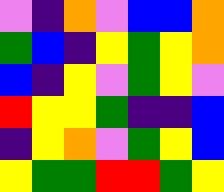[["violet", "indigo", "orange", "violet", "blue", "blue", "orange"], ["green", "blue", "indigo", "yellow", "green", "yellow", "orange"], ["blue", "indigo", "yellow", "violet", "green", "yellow", "violet"], ["red", "yellow", "yellow", "green", "indigo", "indigo", "blue"], ["indigo", "yellow", "orange", "violet", "green", "yellow", "blue"], ["yellow", "green", "green", "red", "red", "green", "yellow"]]